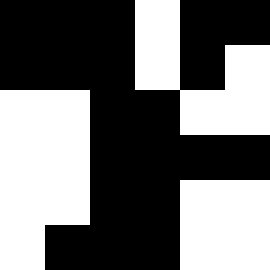[["black", "black", "black", "white", "black", "black"], ["black", "black", "black", "white", "black", "white"], ["white", "white", "black", "black", "white", "white"], ["white", "white", "black", "black", "black", "black"], ["white", "white", "black", "black", "white", "white"], ["white", "black", "black", "black", "white", "white"]]